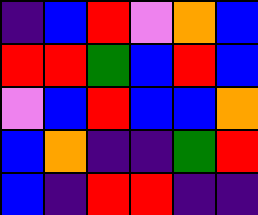[["indigo", "blue", "red", "violet", "orange", "blue"], ["red", "red", "green", "blue", "red", "blue"], ["violet", "blue", "red", "blue", "blue", "orange"], ["blue", "orange", "indigo", "indigo", "green", "red"], ["blue", "indigo", "red", "red", "indigo", "indigo"]]